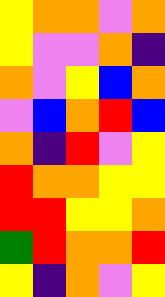[["yellow", "orange", "orange", "violet", "orange"], ["yellow", "violet", "violet", "orange", "indigo"], ["orange", "violet", "yellow", "blue", "orange"], ["violet", "blue", "orange", "red", "blue"], ["orange", "indigo", "red", "violet", "yellow"], ["red", "orange", "orange", "yellow", "yellow"], ["red", "red", "yellow", "yellow", "orange"], ["green", "red", "orange", "orange", "red"], ["yellow", "indigo", "orange", "violet", "yellow"]]